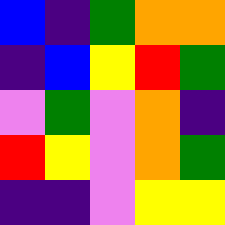[["blue", "indigo", "green", "orange", "orange"], ["indigo", "blue", "yellow", "red", "green"], ["violet", "green", "violet", "orange", "indigo"], ["red", "yellow", "violet", "orange", "green"], ["indigo", "indigo", "violet", "yellow", "yellow"]]